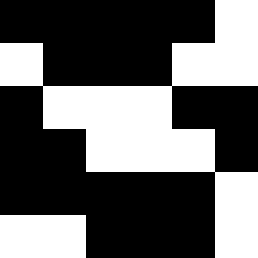[["black", "black", "black", "black", "black", "white"], ["white", "black", "black", "black", "white", "white"], ["black", "white", "white", "white", "black", "black"], ["black", "black", "white", "white", "white", "black"], ["black", "black", "black", "black", "black", "white"], ["white", "white", "black", "black", "black", "white"]]